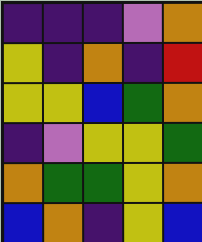[["indigo", "indigo", "indigo", "violet", "orange"], ["yellow", "indigo", "orange", "indigo", "red"], ["yellow", "yellow", "blue", "green", "orange"], ["indigo", "violet", "yellow", "yellow", "green"], ["orange", "green", "green", "yellow", "orange"], ["blue", "orange", "indigo", "yellow", "blue"]]